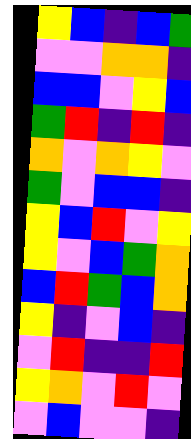[["yellow", "blue", "indigo", "blue", "green"], ["violet", "violet", "orange", "orange", "indigo"], ["blue", "blue", "violet", "yellow", "blue"], ["green", "red", "indigo", "red", "indigo"], ["orange", "violet", "orange", "yellow", "violet"], ["green", "violet", "blue", "blue", "indigo"], ["yellow", "blue", "red", "violet", "yellow"], ["yellow", "violet", "blue", "green", "orange"], ["blue", "red", "green", "blue", "orange"], ["yellow", "indigo", "violet", "blue", "indigo"], ["violet", "red", "indigo", "indigo", "red"], ["yellow", "orange", "violet", "red", "violet"], ["violet", "blue", "violet", "violet", "indigo"]]